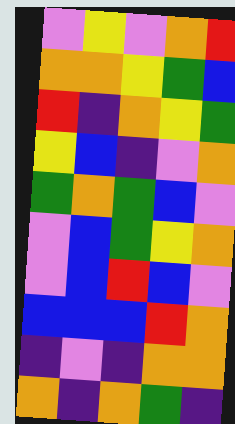[["violet", "yellow", "violet", "orange", "red"], ["orange", "orange", "yellow", "green", "blue"], ["red", "indigo", "orange", "yellow", "green"], ["yellow", "blue", "indigo", "violet", "orange"], ["green", "orange", "green", "blue", "violet"], ["violet", "blue", "green", "yellow", "orange"], ["violet", "blue", "red", "blue", "violet"], ["blue", "blue", "blue", "red", "orange"], ["indigo", "violet", "indigo", "orange", "orange"], ["orange", "indigo", "orange", "green", "indigo"]]